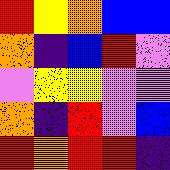[["red", "yellow", "orange", "blue", "blue"], ["orange", "indigo", "blue", "red", "violet"], ["violet", "yellow", "yellow", "violet", "violet"], ["orange", "indigo", "red", "violet", "blue"], ["red", "orange", "red", "red", "indigo"]]